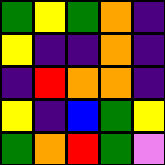[["green", "yellow", "green", "orange", "indigo"], ["yellow", "indigo", "indigo", "orange", "indigo"], ["indigo", "red", "orange", "orange", "indigo"], ["yellow", "indigo", "blue", "green", "yellow"], ["green", "orange", "red", "green", "violet"]]